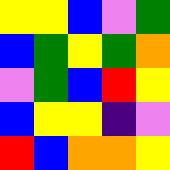[["yellow", "yellow", "blue", "violet", "green"], ["blue", "green", "yellow", "green", "orange"], ["violet", "green", "blue", "red", "yellow"], ["blue", "yellow", "yellow", "indigo", "violet"], ["red", "blue", "orange", "orange", "yellow"]]